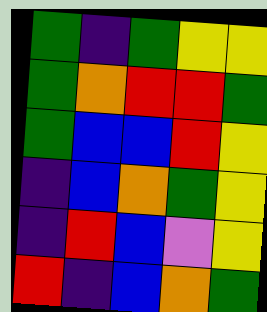[["green", "indigo", "green", "yellow", "yellow"], ["green", "orange", "red", "red", "green"], ["green", "blue", "blue", "red", "yellow"], ["indigo", "blue", "orange", "green", "yellow"], ["indigo", "red", "blue", "violet", "yellow"], ["red", "indigo", "blue", "orange", "green"]]